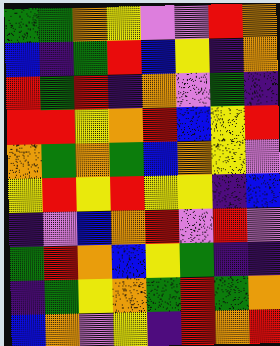[["green", "green", "orange", "yellow", "violet", "violet", "red", "orange"], ["blue", "indigo", "green", "red", "blue", "yellow", "indigo", "orange"], ["red", "green", "red", "indigo", "orange", "violet", "green", "indigo"], ["red", "red", "yellow", "orange", "red", "blue", "yellow", "red"], ["orange", "green", "orange", "green", "blue", "orange", "yellow", "violet"], ["yellow", "red", "yellow", "red", "yellow", "yellow", "indigo", "blue"], ["indigo", "violet", "blue", "orange", "red", "violet", "red", "violet"], ["green", "red", "orange", "blue", "yellow", "green", "indigo", "indigo"], ["indigo", "green", "yellow", "orange", "green", "red", "green", "orange"], ["blue", "orange", "violet", "yellow", "indigo", "red", "orange", "red"]]